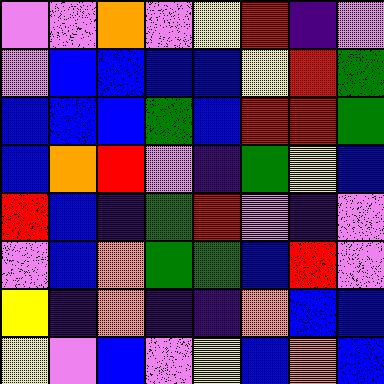[["violet", "violet", "orange", "violet", "yellow", "red", "indigo", "violet"], ["violet", "blue", "blue", "blue", "blue", "yellow", "red", "green"], ["blue", "blue", "blue", "green", "blue", "red", "red", "green"], ["blue", "orange", "red", "violet", "indigo", "green", "yellow", "blue"], ["red", "blue", "indigo", "green", "red", "violet", "indigo", "violet"], ["violet", "blue", "orange", "green", "green", "blue", "red", "violet"], ["yellow", "indigo", "orange", "indigo", "indigo", "orange", "blue", "blue"], ["yellow", "violet", "blue", "violet", "yellow", "blue", "orange", "blue"]]